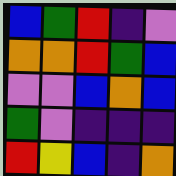[["blue", "green", "red", "indigo", "violet"], ["orange", "orange", "red", "green", "blue"], ["violet", "violet", "blue", "orange", "blue"], ["green", "violet", "indigo", "indigo", "indigo"], ["red", "yellow", "blue", "indigo", "orange"]]